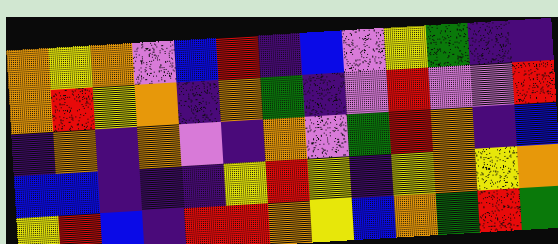[["orange", "yellow", "orange", "violet", "blue", "red", "indigo", "blue", "violet", "yellow", "green", "indigo", "indigo"], ["orange", "red", "yellow", "orange", "indigo", "orange", "green", "indigo", "violet", "red", "violet", "violet", "red"], ["indigo", "orange", "indigo", "orange", "violet", "indigo", "orange", "violet", "green", "red", "orange", "indigo", "blue"], ["blue", "blue", "indigo", "indigo", "indigo", "yellow", "red", "yellow", "indigo", "yellow", "orange", "yellow", "orange"], ["yellow", "red", "blue", "indigo", "red", "red", "orange", "yellow", "blue", "orange", "green", "red", "green"]]